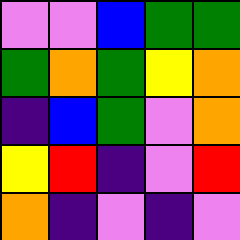[["violet", "violet", "blue", "green", "green"], ["green", "orange", "green", "yellow", "orange"], ["indigo", "blue", "green", "violet", "orange"], ["yellow", "red", "indigo", "violet", "red"], ["orange", "indigo", "violet", "indigo", "violet"]]